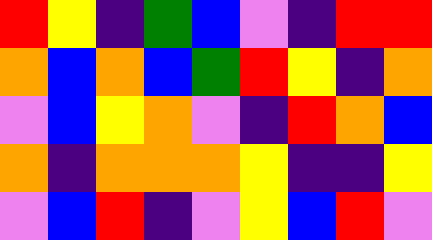[["red", "yellow", "indigo", "green", "blue", "violet", "indigo", "red", "red"], ["orange", "blue", "orange", "blue", "green", "red", "yellow", "indigo", "orange"], ["violet", "blue", "yellow", "orange", "violet", "indigo", "red", "orange", "blue"], ["orange", "indigo", "orange", "orange", "orange", "yellow", "indigo", "indigo", "yellow"], ["violet", "blue", "red", "indigo", "violet", "yellow", "blue", "red", "violet"]]